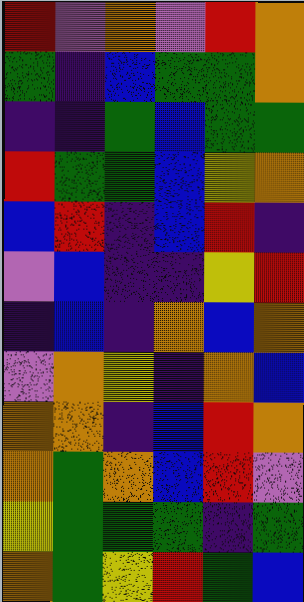[["red", "violet", "orange", "violet", "red", "orange"], ["green", "indigo", "blue", "green", "green", "orange"], ["indigo", "indigo", "green", "blue", "green", "green"], ["red", "green", "green", "blue", "yellow", "orange"], ["blue", "red", "indigo", "blue", "red", "indigo"], ["violet", "blue", "indigo", "indigo", "yellow", "red"], ["indigo", "blue", "indigo", "orange", "blue", "orange"], ["violet", "orange", "yellow", "indigo", "orange", "blue"], ["orange", "orange", "indigo", "blue", "red", "orange"], ["orange", "green", "orange", "blue", "red", "violet"], ["yellow", "green", "green", "green", "indigo", "green"], ["orange", "green", "yellow", "red", "green", "blue"]]